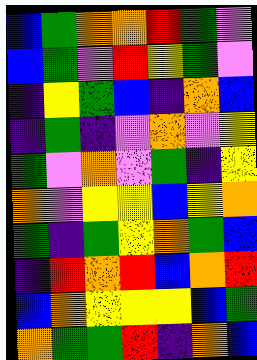[["blue", "green", "orange", "orange", "red", "green", "violet"], ["blue", "green", "violet", "red", "yellow", "green", "violet"], ["indigo", "yellow", "green", "blue", "indigo", "orange", "blue"], ["indigo", "green", "indigo", "violet", "orange", "violet", "yellow"], ["green", "violet", "orange", "violet", "green", "indigo", "yellow"], ["orange", "violet", "yellow", "yellow", "blue", "yellow", "orange"], ["green", "indigo", "green", "yellow", "orange", "green", "blue"], ["indigo", "red", "orange", "red", "blue", "orange", "red"], ["blue", "orange", "yellow", "yellow", "yellow", "blue", "green"], ["orange", "green", "green", "red", "indigo", "orange", "blue"]]